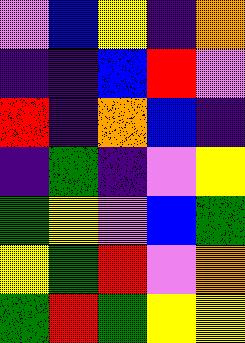[["violet", "blue", "yellow", "indigo", "orange"], ["indigo", "indigo", "blue", "red", "violet"], ["red", "indigo", "orange", "blue", "indigo"], ["indigo", "green", "indigo", "violet", "yellow"], ["green", "yellow", "violet", "blue", "green"], ["yellow", "green", "red", "violet", "orange"], ["green", "red", "green", "yellow", "yellow"]]